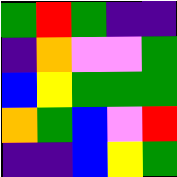[["green", "red", "green", "indigo", "indigo"], ["indigo", "orange", "violet", "violet", "green"], ["blue", "yellow", "green", "green", "green"], ["orange", "green", "blue", "violet", "red"], ["indigo", "indigo", "blue", "yellow", "green"]]